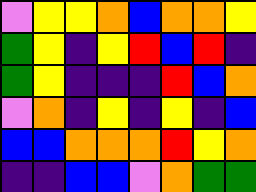[["violet", "yellow", "yellow", "orange", "blue", "orange", "orange", "yellow"], ["green", "yellow", "indigo", "yellow", "red", "blue", "red", "indigo"], ["green", "yellow", "indigo", "indigo", "indigo", "red", "blue", "orange"], ["violet", "orange", "indigo", "yellow", "indigo", "yellow", "indigo", "blue"], ["blue", "blue", "orange", "orange", "orange", "red", "yellow", "orange"], ["indigo", "indigo", "blue", "blue", "violet", "orange", "green", "green"]]